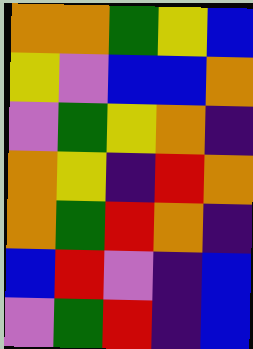[["orange", "orange", "green", "yellow", "blue"], ["yellow", "violet", "blue", "blue", "orange"], ["violet", "green", "yellow", "orange", "indigo"], ["orange", "yellow", "indigo", "red", "orange"], ["orange", "green", "red", "orange", "indigo"], ["blue", "red", "violet", "indigo", "blue"], ["violet", "green", "red", "indigo", "blue"]]